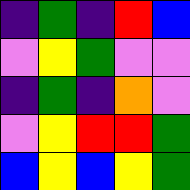[["indigo", "green", "indigo", "red", "blue"], ["violet", "yellow", "green", "violet", "violet"], ["indigo", "green", "indigo", "orange", "violet"], ["violet", "yellow", "red", "red", "green"], ["blue", "yellow", "blue", "yellow", "green"]]